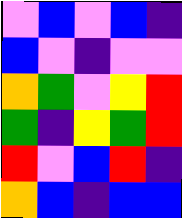[["violet", "blue", "violet", "blue", "indigo"], ["blue", "violet", "indigo", "violet", "violet"], ["orange", "green", "violet", "yellow", "red"], ["green", "indigo", "yellow", "green", "red"], ["red", "violet", "blue", "red", "indigo"], ["orange", "blue", "indigo", "blue", "blue"]]